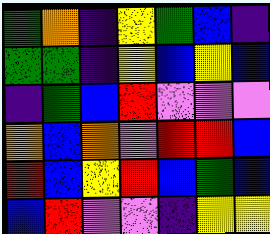[["green", "orange", "indigo", "yellow", "green", "blue", "indigo"], ["green", "green", "indigo", "yellow", "blue", "yellow", "blue"], ["indigo", "green", "blue", "red", "violet", "violet", "violet"], ["orange", "blue", "orange", "violet", "red", "red", "blue"], ["red", "blue", "yellow", "red", "blue", "green", "blue"], ["blue", "red", "violet", "violet", "indigo", "yellow", "yellow"]]